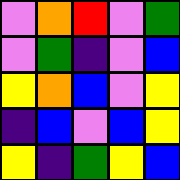[["violet", "orange", "red", "violet", "green"], ["violet", "green", "indigo", "violet", "blue"], ["yellow", "orange", "blue", "violet", "yellow"], ["indigo", "blue", "violet", "blue", "yellow"], ["yellow", "indigo", "green", "yellow", "blue"]]